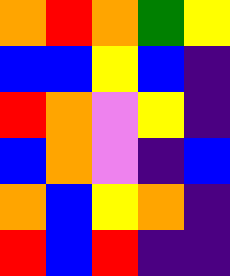[["orange", "red", "orange", "green", "yellow"], ["blue", "blue", "yellow", "blue", "indigo"], ["red", "orange", "violet", "yellow", "indigo"], ["blue", "orange", "violet", "indigo", "blue"], ["orange", "blue", "yellow", "orange", "indigo"], ["red", "blue", "red", "indigo", "indigo"]]